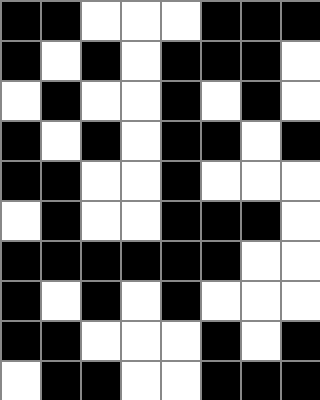[["black", "black", "white", "white", "white", "black", "black", "black"], ["black", "white", "black", "white", "black", "black", "black", "white"], ["white", "black", "white", "white", "black", "white", "black", "white"], ["black", "white", "black", "white", "black", "black", "white", "black"], ["black", "black", "white", "white", "black", "white", "white", "white"], ["white", "black", "white", "white", "black", "black", "black", "white"], ["black", "black", "black", "black", "black", "black", "white", "white"], ["black", "white", "black", "white", "black", "white", "white", "white"], ["black", "black", "white", "white", "white", "black", "white", "black"], ["white", "black", "black", "white", "white", "black", "black", "black"]]